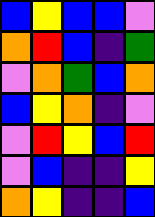[["blue", "yellow", "blue", "blue", "violet"], ["orange", "red", "blue", "indigo", "green"], ["violet", "orange", "green", "blue", "orange"], ["blue", "yellow", "orange", "indigo", "violet"], ["violet", "red", "yellow", "blue", "red"], ["violet", "blue", "indigo", "indigo", "yellow"], ["orange", "yellow", "indigo", "indigo", "blue"]]